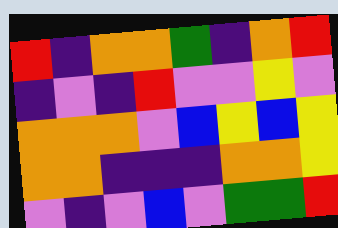[["red", "indigo", "orange", "orange", "green", "indigo", "orange", "red"], ["indigo", "violet", "indigo", "red", "violet", "violet", "yellow", "violet"], ["orange", "orange", "orange", "violet", "blue", "yellow", "blue", "yellow"], ["orange", "orange", "indigo", "indigo", "indigo", "orange", "orange", "yellow"], ["violet", "indigo", "violet", "blue", "violet", "green", "green", "red"]]